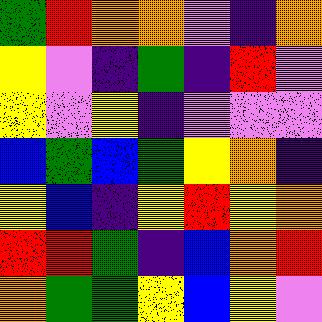[["green", "red", "orange", "orange", "violet", "indigo", "orange"], ["yellow", "violet", "indigo", "green", "indigo", "red", "violet"], ["yellow", "violet", "yellow", "indigo", "violet", "violet", "violet"], ["blue", "green", "blue", "green", "yellow", "orange", "indigo"], ["yellow", "blue", "indigo", "yellow", "red", "yellow", "orange"], ["red", "red", "green", "indigo", "blue", "orange", "red"], ["orange", "green", "green", "yellow", "blue", "yellow", "violet"]]